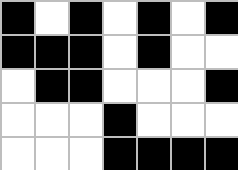[["black", "white", "black", "white", "black", "white", "black"], ["black", "black", "black", "white", "black", "white", "white"], ["white", "black", "black", "white", "white", "white", "black"], ["white", "white", "white", "black", "white", "white", "white"], ["white", "white", "white", "black", "black", "black", "black"]]